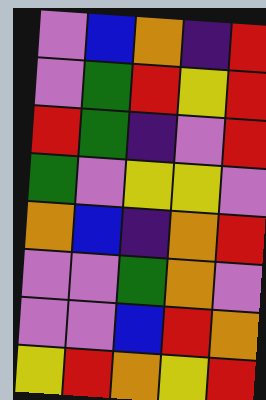[["violet", "blue", "orange", "indigo", "red"], ["violet", "green", "red", "yellow", "red"], ["red", "green", "indigo", "violet", "red"], ["green", "violet", "yellow", "yellow", "violet"], ["orange", "blue", "indigo", "orange", "red"], ["violet", "violet", "green", "orange", "violet"], ["violet", "violet", "blue", "red", "orange"], ["yellow", "red", "orange", "yellow", "red"]]